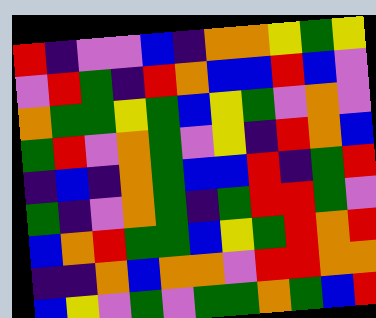[["red", "indigo", "violet", "violet", "blue", "indigo", "orange", "orange", "yellow", "green", "yellow"], ["violet", "red", "green", "indigo", "red", "orange", "blue", "blue", "red", "blue", "violet"], ["orange", "green", "green", "yellow", "green", "blue", "yellow", "green", "violet", "orange", "violet"], ["green", "red", "violet", "orange", "green", "violet", "yellow", "indigo", "red", "orange", "blue"], ["indigo", "blue", "indigo", "orange", "green", "blue", "blue", "red", "indigo", "green", "red"], ["green", "indigo", "violet", "orange", "green", "indigo", "green", "red", "red", "green", "violet"], ["blue", "orange", "red", "green", "green", "blue", "yellow", "green", "red", "orange", "red"], ["indigo", "indigo", "orange", "blue", "orange", "orange", "violet", "red", "red", "orange", "orange"], ["blue", "yellow", "violet", "green", "violet", "green", "green", "orange", "green", "blue", "red"]]